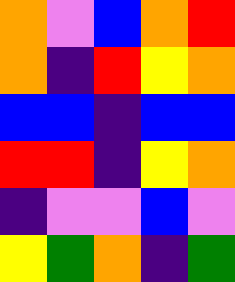[["orange", "violet", "blue", "orange", "red"], ["orange", "indigo", "red", "yellow", "orange"], ["blue", "blue", "indigo", "blue", "blue"], ["red", "red", "indigo", "yellow", "orange"], ["indigo", "violet", "violet", "blue", "violet"], ["yellow", "green", "orange", "indigo", "green"]]